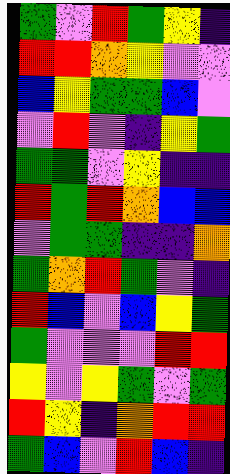[["green", "violet", "red", "green", "yellow", "indigo"], ["red", "red", "orange", "yellow", "violet", "violet"], ["blue", "yellow", "green", "green", "blue", "violet"], ["violet", "red", "violet", "indigo", "yellow", "green"], ["green", "green", "violet", "yellow", "indigo", "indigo"], ["red", "green", "red", "orange", "blue", "blue"], ["violet", "green", "green", "indigo", "indigo", "orange"], ["green", "orange", "red", "green", "violet", "indigo"], ["red", "blue", "violet", "blue", "yellow", "green"], ["green", "violet", "violet", "violet", "red", "red"], ["yellow", "violet", "yellow", "green", "violet", "green"], ["red", "yellow", "indigo", "orange", "red", "red"], ["green", "blue", "violet", "red", "blue", "indigo"]]